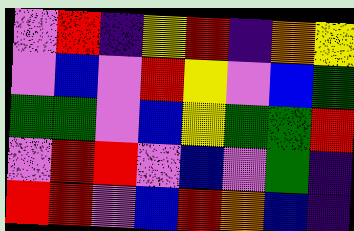[["violet", "red", "indigo", "yellow", "red", "indigo", "orange", "yellow"], ["violet", "blue", "violet", "red", "yellow", "violet", "blue", "green"], ["green", "green", "violet", "blue", "yellow", "green", "green", "red"], ["violet", "red", "red", "violet", "blue", "violet", "green", "indigo"], ["red", "red", "violet", "blue", "red", "orange", "blue", "indigo"]]